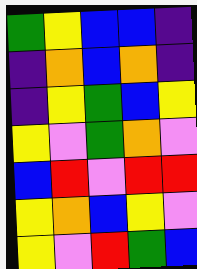[["green", "yellow", "blue", "blue", "indigo"], ["indigo", "orange", "blue", "orange", "indigo"], ["indigo", "yellow", "green", "blue", "yellow"], ["yellow", "violet", "green", "orange", "violet"], ["blue", "red", "violet", "red", "red"], ["yellow", "orange", "blue", "yellow", "violet"], ["yellow", "violet", "red", "green", "blue"]]